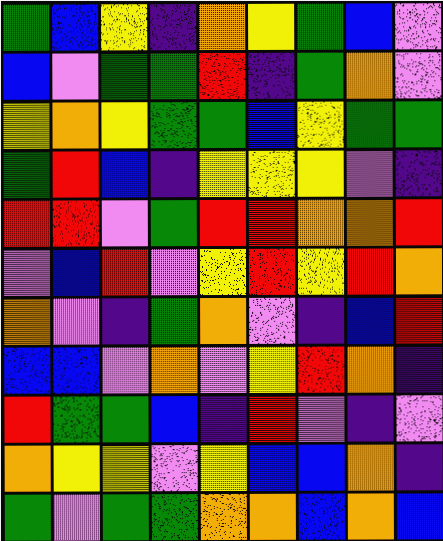[["green", "blue", "yellow", "indigo", "orange", "yellow", "green", "blue", "violet"], ["blue", "violet", "green", "green", "red", "indigo", "green", "orange", "violet"], ["yellow", "orange", "yellow", "green", "green", "blue", "yellow", "green", "green"], ["green", "red", "blue", "indigo", "yellow", "yellow", "yellow", "violet", "indigo"], ["red", "red", "violet", "green", "red", "red", "orange", "orange", "red"], ["violet", "blue", "red", "violet", "yellow", "red", "yellow", "red", "orange"], ["orange", "violet", "indigo", "green", "orange", "violet", "indigo", "blue", "red"], ["blue", "blue", "violet", "orange", "violet", "yellow", "red", "orange", "indigo"], ["red", "green", "green", "blue", "indigo", "red", "violet", "indigo", "violet"], ["orange", "yellow", "yellow", "violet", "yellow", "blue", "blue", "orange", "indigo"], ["green", "violet", "green", "green", "orange", "orange", "blue", "orange", "blue"]]